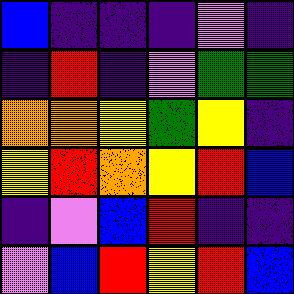[["blue", "indigo", "indigo", "indigo", "violet", "indigo"], ["indigo", "red", "indigo", "violet", "green", "green"], ["orange", "orange", "yellow", "green", "yellow", "indigo"], ["yellow", "red", "orange", "yellow", "red", "blue"], ["indigo", "violet", "blue", "red", "indigo", "indigo"], ["violet", "blue", "red", "yellow", "red", "blue"]]